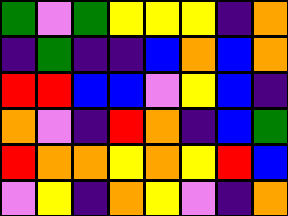[["green", "violet", "green", "yellow", "yellow", "yellow", "indigo", "orange"], ["indigo", "green", "indigo", "indigo", "blue", "orange", "blue", "orange"], ["red", "red", "blue", "blue", "violet", "yellow", "blue", "indigo"], ["orange", "violet", "indigo", "red", "orange", "indigo", "blue", "green"], ["red", "orange", "orange", "yellow", "orange", "yellow", "red", "blue"], ["violet", "yellow", "indigo", "orange", "yellow", "violet", "indigo", "orange"]]